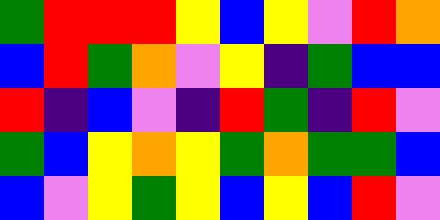[["green", "red", "red", "red", "yellow", "blue", "yellow", "violet", "red", "orange"], ["blue", "red", "green", "orange", "violet", "yellow", "indigo", "green", "blue", "blue"], ["red", "indigo", "blue", "violet", "indigo", "red", "green", "indigo", "red", "violet"], ["green", "blue", "yellow", "orange", "yellow", "green", "orange", "green", "green", "blue"], ["blue", "violet", "yellow", "green", "yellow", "blue", "yellow", "blue", "red", "violet"]]